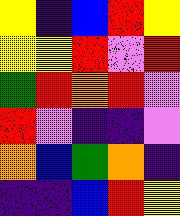[["yellow", "indigo", "blue", "red", "yellow"], ["yellow", "yellow", "red", "violet", "red"], ["green", "red", "orange", "red", "violet"], ["red", "violet", "indigo", "indigo", "violet"], ["orange", "blue", "green", "orange", "indigo"], ["indigo", "indigo", "blue", "red", "yellow"]]